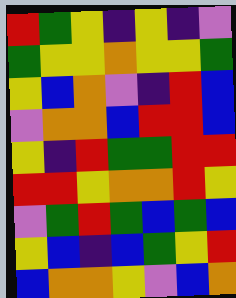[["red", "green", "yellow", "indigo", "yellow", "indigo", "violet"], ["green", "yellow", "yellow", "orange", "yellow", "yellow", "green"], ["yellow", "blue", "orange", "violet", "indigo", "red", "blue"], ["violet", "orange", "orange", "blue", "red", "red", "blue"], ["yellow", "indigo", "red", "green", "green", "red", "red"], ["red", "red", "yellow", "orange", "orange", "red", "yellow"], ["violet", "green", "red", "green", "blue", "green", "blue"], ["yellow", "blue", "indigo", "blue", "green", "yellow", "red"], ["blue", "orange", "orange", "yellow", "violet", "blue", "orange"]]